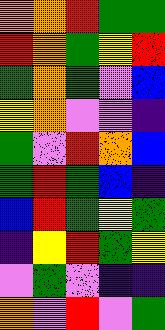[["orange", "orange", "red", "green", "green"], ["red", "orange", "green", "yellow", "red"], ["green", "orange", "green", "violet", "blue"], ["yellow", "orange", "violet", "violet", "indigo"], ["green", "violet", "red", "orange", "blue"], ["green", "red", "green", "blue", "indigo"], ["blue", "red", "green", "yellow", "green"], ["indigo", "yellow", "red", "green", "yellow"], ["violet", "green", "violet", "indigo", "indigo"], ["orange", "violet", "red", "violet", "green"]]